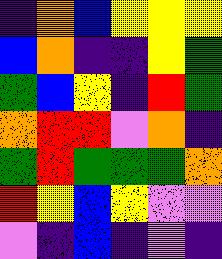[["indigo", "orange", "blue", "yellow", "yellow", "yellow"], ["blue", "orange", "indigo", "indigo", "yellow", "green"], ["green", "blue", "yellow", "indigo", "red", "green"], ["orange", "red", "red", "violet", "orange", "indigo"], ["green", "red", "green", "green", "green", "orange"], ["red", "yellow", "blue", "yellow", "violet", "violet"], ["violet", "indigo", "blue", "indigo", "violet", "indigo"]]